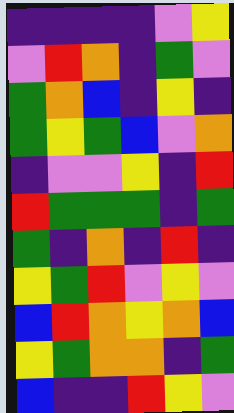[["indigo", "indigo", "indigo", "indigo", "violet", "yellow"], ["violet", "red", "orange", "indigo", "green", "violet"], ["green", "orange", "blue", "indigo", "yellow", "indigo"], ["green", "yellow", "green", "blue", "violet", "orange"], ["indigo", "violet", "violet", "yellow", "indigo", "red"], ["red", "green", "green", "green", "indigo", "green"], ["green", "indigo", "orange", "indigo", "red", "indigo"], ["yellow", "green", "red", "violet", "yellow", "violet"], ["blue", "red", "orange", "yellow", "orange", "blue"], ["yellow", "green", "orange", "orange", "indigo", "green"], ["blue", "indigo", "indigo", "red", "yellow", "violet"]]